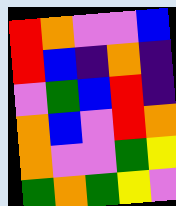[["red", "orange", "violet", "violet", "blue"], ["red", "blue", "indigo", "orange", "indigo"], ["violet", "green", "blue", "red", "indigo"], ["orange", "blue", "violet", "red", "orange"], ["orange", "violet", "violet", "green", "yellow"], ["green", "orange", "green", "yellow", "violet"]]